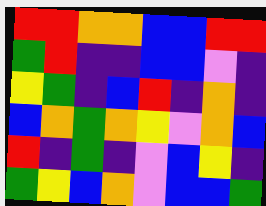[["red", "red", "orange", "orange", "blue", "blue", "red", "red"], ["green", "red", "indigo", "indigo", "blue", "blue", "violet", "indigo"], ["yellow", "green", "indigo", "blue", "red", "indigo", "orange", "indigo"], ["blue", "orange", "green", "orange", "yellow", "violet", "orange", "blue"], ["red", "indigo", "green", "indigo", "violet", "blue", "yellow", "indigo"], ["green", "yellow", "blue", "orange", "violet", "blue", "blue", "green"]]